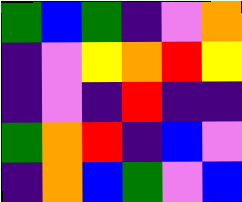[["green", "blue", "green", "indigo", "violet", "orange"], ["indigo", "violet", "yellow", "orange", "red", "yellow"], ["indigo", "violet", "indigo", "red", "indigo", "indigo"], ["green", "orange", "red", "indigo", "blue", "violet"], ["indigo", "orange", "blue", "green", "violet", "blue"]]